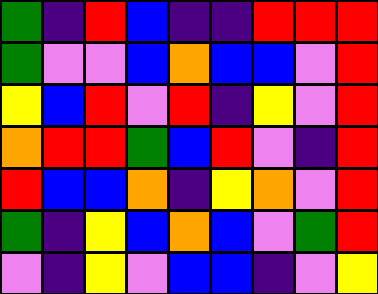[["green", "indigo", "red", "blue", "indigo", "indigo", "red", "red", "red"], ["green", "violet", "violet", "blue", "orange", "blue", "blue", "violet", "red"], ["yellow", "blue", "red", "violet", "red", "indigo", "yellow", "violet", "red"], ["orange", "red", "red", "green", "blue", "red", "violet", "indigo", "red"], ["red", "blue", "blue", "orange", "indigo", "yellow", "orange", "violet", "red"], ["green", "indigo", "yellow", "blue", "orange", "blue", "violet", "green", "red"], ["violet", "indigo", "yellow", "violet", "blue", "blue", "indigo", "violet", "yellow"]]